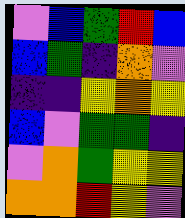[["violet", "blue", "green", "red", "blue"], ["blue", "green", "indigo", "orange", "violet"], ["indigo", "indigo", "yellow", "orange", "yellow"], ["blue", "violet", "green", "green", "indigo"], ["violet", "orange", "green", "yellow", "yellow"], ["orange", "orange", "red", "yellow", "violet"]]